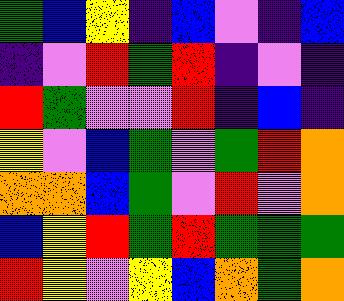[["green", "blue", "yellow", "indigo", "blue", "violet", "indigo", "blue"], ["indigo", "violet", "red", "green", "red", "indigo", "violet", "indigo"], ["red", "green", "violet", "violet", "red", "indigo", "blue", "indigo"], ["yellow", "violet", "blue", "green", "violet", "green", "red", "orange"], ["orange", "orange", "blue", "green", "violet", "red", "violet", "orange"], ["blue", "yellow", "red", "green", "red", "green", "green", "green"], ["red", "yellow", "violet", "yellow", "blue", "orange", "green", "orange"]]